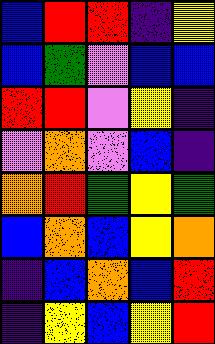[["blue", "red", "red", "indigo", "yellow"], ["blue", "green", "violet", "blue", "blue"], ["red", "red", "violet", "yellow", "indigo"], ["violet", "orange", "violet", "blue", "indigo"], ["orange", "red", "green", "yellow", "green"], ["blue", "orange", "blue", "yellow", "orange"], ["indigo", "blue", "orange", "blue", "red"], ["indigo", "yellow", "blue", "yellow", "red"]]